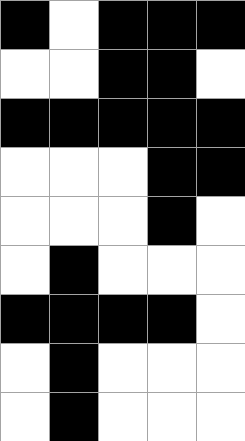[["black", "white", "black", "black", "black"], ["white", "white", "black", "black", "white"], ["black", "black", "black", "black", "black"], ["white", "white", "white", "black", "black"], ["white", "white", "white", "black", "white"], ["white", "black", "white", "white", "white"], ["black", "black", "black", "black", "white"], ["white", "black", "white", "white", "white"], ["white", "black", "white", "white", "white"]]